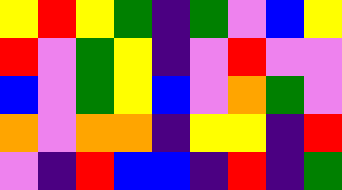[["yellow", "red", "yellow", "green", "indigo", "green", "violet", "blue", "yellow"], ["red", "violet", "green", "yellow", "indigo", "violet", "red", "violet", "violet"], ["blue", "violet", "green", "yellow", "blue", "violet", "orange", "green", "violet"], ["orange", "violet", "orange", "orange", "indigo", "yellow", "yellow", "indigo", "red"], ["violet", "indigo", "red", "blue", "blue", "indigo", "red", "indigo", "green"]]